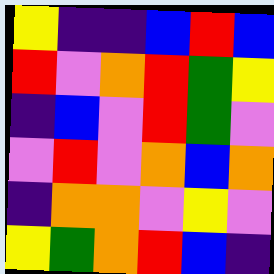[["yellow", "indigo", "indigo", "blue", "red", "blue"], ["red", "violet", "orange", "red", "green", "yellow"], ["indigo", "blue", "violet", "red", "green", "violet"], ["violet", "red", "violet", "orange", "blue", "orange"], ["indigo", "orange", "orange", "violet", "yellow", "violet"], ["yellow", "green", "orange", "red", "blue", "indigo"]]